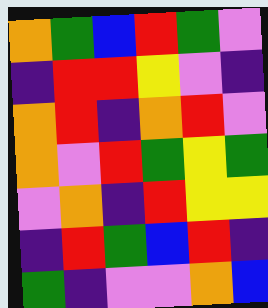[["orange", "green", "blue", "red", "green", "violet"], ["indigo", "red", "red", "yellow", "violet", "indigo"], ["orange", "red", "indigo", "orange", "red", "violet"], ["orange", "violet", "red", "green", "yellow", "green"], ["violet", "orange", "indigo", "red", "yellow", "yellow"], ["indigo", "red", "green", "blue", "red", "indigo"], ["green", "indigo", "violet", "violet", "orange", "blue"]]